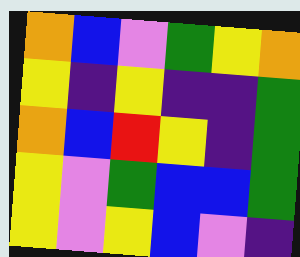[["orange", "blue", "violet", "green", "yellow", "orange"], ["yellow", "indigo", "yellow", "indigo", "indigo", "green"], ["orange", "blue", "red", "yellow", "indigo", "green"], ["yellow", "violet", "green", "blue", "blue", "green"], ["yellow", "violet", "yellow", "blue", "violet", "indigo"]]